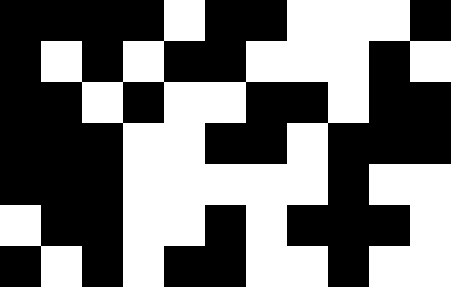[["black", "black", "black", "black", "white", "black", "black", "white", "white", "white", "black"], ["black", "white", "black", "white", "black", "black", "white", "white", "white", "black", "white"], ["black", "black", "white", "black", "white", "white", "black", "black", "white", "black", "black"], ["black", "black", "black", "white", "white", "black", "black", "white", "black", "black", "black"], ["black", "black", "black", "white", "white", "white", "white", "white", "black", "white", "white"], ["white", "black", "black", "white", "white", "black", "white", "black", "black", "black", "white"], ["black", "white", "black", "white", "black", "black", "white", "white", "black", "white", "white"]]